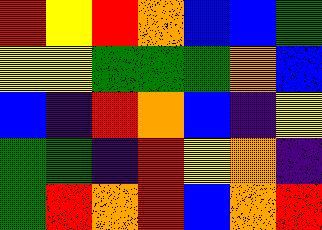[["red", "yellow", "red", "orange", "blue", "blue", "green"], ["yellow", "yellow", "green", "green", "green", "orange", "blue"], ["blue", "indigo", "red", "orange", "blue", "indigo", "yellow"], ["green", "green", "indigo", "red", "yellow", "orange", "indigo"], ["green", "red", "orange", "red", "blue", "orange", "red"]]